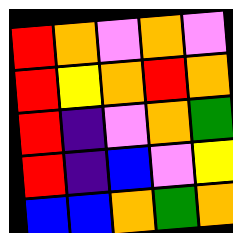[["red", "orange", "violet", "orange", "violet"], ["red", "yellow", "orange", "red", "orange"], ["red", "indigo", "violet", "orange", "green"], ["red", "indigo", "blue", "violet", "yellow"], ["blue", "blue", "orange", "green", "orange"]]